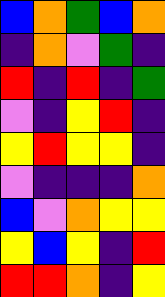[["blue", "orange", "green", "blue", "orange"], ["indigo", "orange", "violet", "green", "indigo"], ["red", "indigo", "red", "indigo", "green"], ["violet", "indigo", "yellow", "red", "indigo"], ["yellow", "red", "yellow", "yellow", "indigo"], ["violet", "indigo", "indigo", "indigo", "orange"], ["blue", "violet", "orange", "yellow", "yellow"], ["yellow", "blue", "yellow", "indigo", "red"], ["red", "red", "orange", "indigo", "yellow"]]